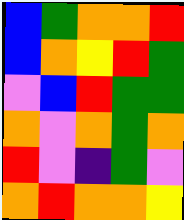[["blue", "green", "orange", "orange", "red"], ["blue", "orange", "yellow", "red", "green"], ["violet", "blue", "red", "green", "green"], ["orange", "violet", "orange", "green", "orange"], ["red", "violet", "indigo", "green", "violet"], ["orange", "red", "orange", "orange", "yellow"]]